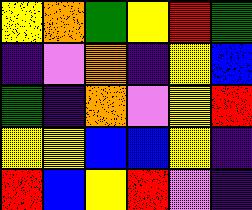[["yellow", "orange", "green", "yellow", "red", "green"], ["indigo", "violet", "orange", "indigo", "yellow", "blue"], ["green", "indigo", "orange", "violet", "yellow", "red"], ["yellow", "yellow", "blue", "blue", "yellow", "indigo"], ["red", "blue", "yellow", "red", "violet", "indigo"]]